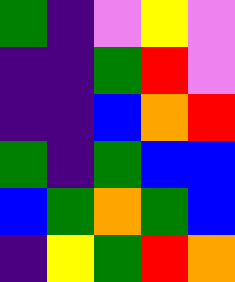[["green", "indigo", "violet", "yellow", "violet"], ["indigo", "indigo", "green", "red", "violet"], ["indigo", "indigo", "blue", "orange", "red"], ["green", "indigo", "green", "blue", "blue"], ["blue", "green", "orange", "green", "blue"], ["indigo", "yellow", "green", "red", "orange"]]